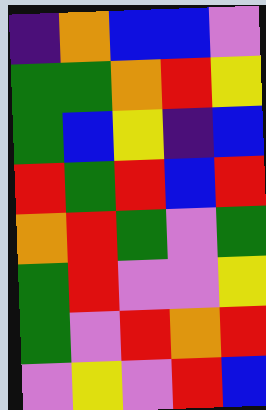[["indigo", "orange", "blue", "blue", "violet"], ["green", "green", "orange", "red", "yellow"], ["green", "blue", "yellow", "indigo", "blue"], ["red", "green", "red", "blue", "red"], ["orange", "red", "green", "violet", "green"], ["green", "red", "violet", "violet", "yellow"], ["green", "violet", "red", "orange", "red"], ["violet", "yellow", "violet", "red", "blue"]]